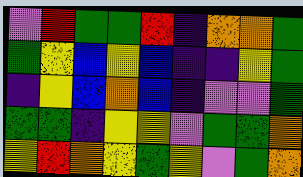[["violet", "red", "green", "green", "red", "indigo", "orange", "orange", "green"], ["green", "yellow", "blue", "yellow", "blue", "indigo", "indigo", "yellow", "green"], ["indigo", "yellow", "blue", "orange", "blue", "indigo", "violet", "violet", "green"], ["green", "green", "indigo", "yellow", "yellow", "violet", "green", "green", "orange"], ["yellow", "red", "orange", "yellow", "green", "yellow", "violet", "green", "orange"]]